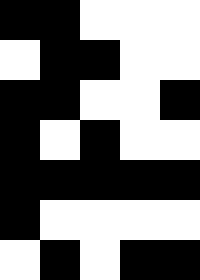[["black", "black", "white", "white", "white"], ["white", "black", "black", "white", "white"], ["black", "black", "white", "white", "black"], ["black", "white", "black", "white", "white"], ["black", "black", "black", "black", "black"], ["black", "white", "white", "white", "white"], ["white", "black", "white", "black", "black"]]